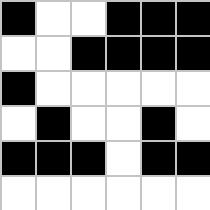[["black", "white", "white", "black", "black", "black"], ["white", "white", "black", "black", "black", "black"], ["black", "white", "white", "white", "white", "white"], ["white", "black", "white", "white", "black", "white"], ["black", "black", "black", "white", "black", "black"], ["white", "white", "white", "white", "white", "white"]]